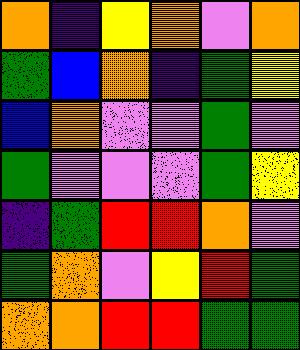[["orange", "indigo", "yellow", "orange", "violet", "orange"], ["green", "blue", "orange", "indigo", "green", "yellow"], ["blue", "orange", "violet", "violet", "green", "violet"], ["green", "violet", "violet", "violet", "green", "yellow"], ["indigo", "green", "red", "red", "orange", "violet"], ["green", "orange", "violet", "yellow", "red", "green"], ["orange", "orange", "red", "red", "green", "green"]]